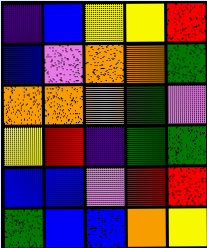[["indigo", "blue", "yellow", "yellow", "red"], ["blue", "violet", "orange", "orange", "green"], ["orange", "orange", "orange", "green", "violet"], ["yellow", "red", "indigo", "green", "green"], ["blue", "blue", "violet", "red", "red"], ["green", "blue", "blue", "orange", "yellow"]]